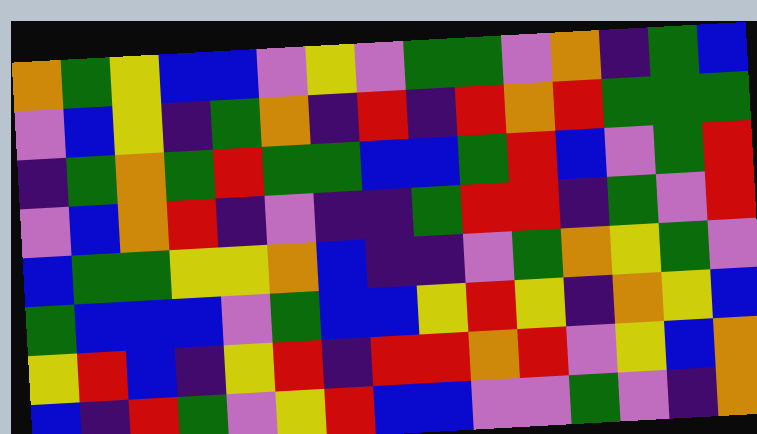[["orange", "green", "yellow", "blue", "blue", "violet", "yellow", "violet", "green", "green", "violet", "orange", "indigo", "green", "blue"], ["violet", "blue", "yellow", "indigo", "green", "orange", "indigo", "red", "indigo", "red", "orange", "red", "green", "green", "green"], ["indigo", "green", "orange", "green", "red", "green", "green", "blue", "blue", "green", "red", "blue", "violet", "green", "red"], ["violet", "blue", "orange", "red", "indigo", "violet", "indigo", "indigo", "green", "red", "red", "indigo", "green", "violet", "red"], ["blue", "green", "green", "yellow", "yellow", "orange", "blue", "indigo", "indigo", "violet", "green", "orange", "yellow", "green", "violet"], ["green", "blue", "blue", "blue", "violet", "green", "blue", "blue", "yellow", "red", "yellow", "indigo", "orange", "yellow", "blue"], ["yellow", "red", "blue", "indigo", "yellow", "red", "indigo", "red", "red", "orange", "red", "violet", "yellow", "blue", "orange"], ["blue", "indigo", "red", "green", "violet", "yellow", "red", "blue", "blue", "violet", "violet", "green", "violet", "indigo", "orange"]]